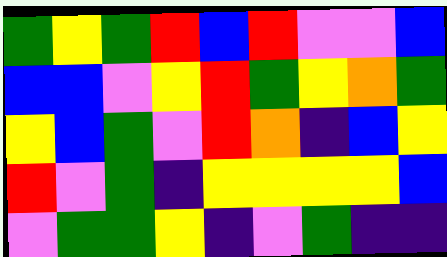[["green", "yellow", "green", "red", "blue", "red", "violet", "violet", "blue"], ["blue", "blue", "violet", "yellow", "red", "green", "yellow", "orange", "green"], ["yellow", "blue", "green", "violet", "red", "orange", "indigo", "blue", "yellow"], ["red", "violet", "green", "indigo", "yellow", "yellow", "yellow", "yellow", "blue"], ["violet", "green", "green", "yellow", "indigo", "violet", "green", "indigo", "indigo"]]